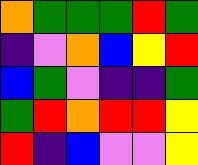[["orange", "green", "green", "green", "red", "green"], ["indigo", "violet", "orange", "blue", "yellow", "red"], ["blue", "green", "violet", "indigo", "indigo", "green"], ["green", "red", "orange", "red", "red", "yellow"], ["red", "indigo", "blue", "violet", "violet", "yellow"]]